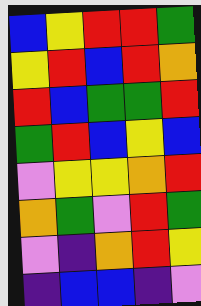[["blue", "yellow", "red", "red", "green"], ["yellow", "red", "blue", "red", "orange"], ["red", "blue", "green", "green", "red"], ["green", "red", "blue", "yellow", "blue"], ["violet", "yellow", "yellow", "orange", "red"], ["orange", "green", "violet", "red", "green"], ["violet", "indigo", "orange", "red", "yellow"], ["indigo", "blue", "blue", "indigo", "violet"]]